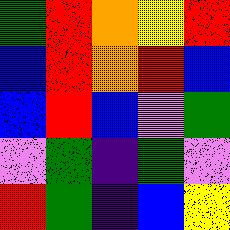[["green", "red", "orange", "yellow", "red"], ["blue", "red", "orange", "red", "blue"], ["blue", "red", "blue", "violet", "green"], ["violet", "green", "indigo", "green", "violet"], ["red", "green", "indigo", "blue", "yellow"]]